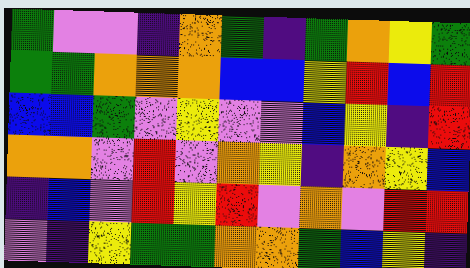[["green", "violet", "violet", "indigo", "orange", "green", "indigo", "green", "orange", "yellow", "green"], ["green", "green", "orange", "orange", "orange", "blue", "blue", "yellow", "red", "blue", "red"], ["blue", "blue", "green", "violet", "yellow", "violet", "violet", "blue", "yellow", "indigo", "red"], ["orange", "orange", "violet", "red", "violet", "orange", "yellow", "indigo", "orange", "yellow", "blue"], ["indigo", "blue", "violet", "red", "yellow", "red", "violet", "orange", "violet", "red", "red"], ["violet", "indigo", "yellow", "green", "green", "orange", "orange", "green", "blue", "yellow", "indigo"]]